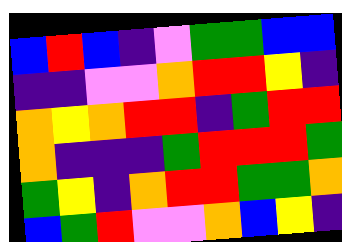[["blue", "red", "blue", "indigo", "violet", "green", "green", "blue", "blue"], ["indigo", "indigo", "violet", "violet", "orange", "red", "red", "yellow", "indigo"], ["orange", "yellow", "orange", "red", "red", "indigo", "green", "red", "red"], ["orange", "indigo", "indigo", "indigo", "green", "red", "red", "red", "green"], ["green", "yellow", "indigo", "orange", "red", "red", "green", "green", "orange"], ["blue", "green", "red", "violet", "violet", "orange", "blue", "yellow", "indigo"]]